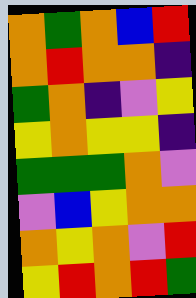[["orange", "green", "orange", "blue", "red"], ["orange", "red", "orange", "orange", "indigo"], ["green", "orange", "indigo", "violet", "yellow"], ["yellow", "orange", "yellow", "yellow", "indigo"], ["green", "green", "green", "orange", "violet"], ["violet", "blue", "yellow", "orange", "orange"], ["orange", "yellow", "orange", "violet", "red"], ["yellow", "red", "orange", "red", "green"]]